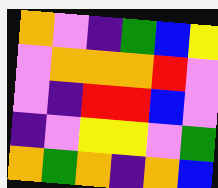[["orange", "violet", "indigo", "green", "blue", "yellow"], ["violet", "orange", "orange", "orange", "red", "violet"], ["violet", "indigo", "red", "red", "blue", "violet"], ["indigo", "violet", "yellow", "yellow", "violet", "green"], ["orange", "green", "orange", "indigo", "orange", "blue"]]